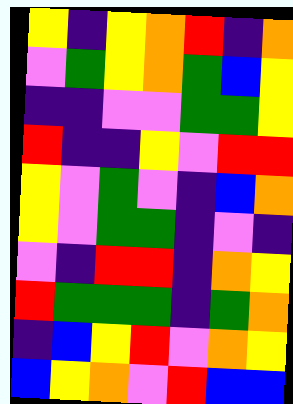[["yellow", "indigo", "yellow", "orange", "red", "indigo", "orange"], ["violet", "green", "yellow", "orange", "green", "blue", "yellow"], ["indigo", "indigo", "violet", "violet", "green", "green", "yellow"], ["red", "indigo", "indigo", "yellow", "violet", "red", "red"], ["yellow", "violet", "green", "violet", "indigo", "blue", "orange"], ["yellow", "violet", "green", "green", "indigo", "violet", "indigo"], ["violet", "indigo", "red", "red", "indigo", "orange", "yellow"], ["red", "green", "green", "green", "indigo", "green", "orange"], ["indigo", "blue", "yellow", "red", "violet", "orange", "yellow"], ["blue", "yellow", "orange", "violet", "red", "blue", "blue"]]